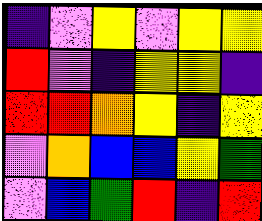[["indigo", "violet", "yellow", "violet", "yellow", "yellow"], ["red", "violet", "indigo", "yellow", "yellow", "indigo"], ["red", "red", "orange", "yellow", "indigo", "yellow"], ["violet", "orange", "blue", "blue", "yellow", "green"], ["violet", "blue", "green", "red", "indigo", "red"]]